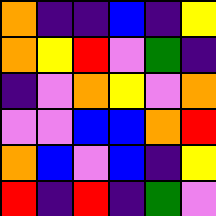[["orange", "indigo", "indigo", "blue", "indigo", "yellow"], ["orange", "yellow", "red", "violet", "green", "indigo"], ["indigo", "violet", "orange", "yellow", "violet", "orange"], ["violet", "violet", "blue", "blue", "orange", "red"], ["orange", "blue", "violet", "blue", "indigo", "yellow"], ["red", "indigo", "red", "indigo", "green", "violet"]]